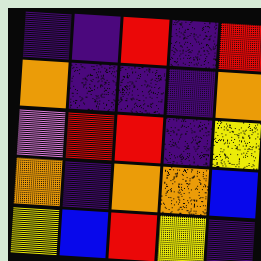[["indigo", "indigo", "red", "indigo", "red"], ["orange", "indigo", "indigo", "indigo", "orange"], ["violet", "red", "red", "indigo", "yellow"], ["orange", "indigo", "orange", "orange", "blue"], ["yellow", "blue", "red", "yellow", "indigo"]]